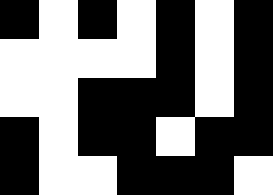[["black", "white", "black", "white", "black", "white", "black"], ["white", "white", "white", "white", "black", "white", "black"], ["white", "white", "black", "black", "black", "white", "black"], ["black", "white", "black", "black", "white", "black", "black"], ["black", "white", "white", "black", "black", "black", "white"]]